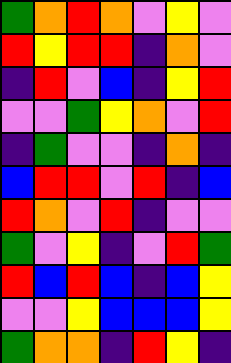[["green", "orange", "red", "orange", "violet", "yellow", "violet"], ["red", "yellow", "red", "red", "indigo", "orange", "violet"], ["indigo", "red", "violet", "blue", "indigo", "yellow", "red"], ["violet", "violet", "green", "yellow", "orange", "violet", "red"], ["indigo", "green", "violet", "violet", "indigo", "orange", "indigo"], ["blue", "red", "red", "violet", "red", "indigo", "blue"], ["red", "orange", "violet", "red", "indigo", "violet", "violet"], ["green", "violet", "yellow", "indigo", "violet", "red", "green"], ["red", "blue", "red", "blue", "indigo", "blue", "yellow"], ["violet", "violet", "yellow", "blue", "blue", "blue", "yellow"], ["green", "orange", "orange", "indigo", "red", "yellow", "indigo"]]